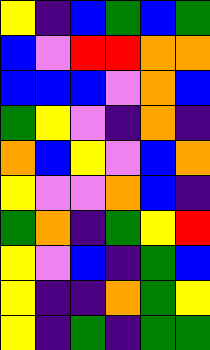[["yellow", "indigo", "blue", "green", "blue", "green"], ["blue", "violet", "red", "red", "orange", "orange"], ["blue", "blue", "blue", "violet", "orange", "blue"], ["green", "yellow", "violet", "indigo", "orange", "indigo"], ["orange", "blue", "yellow", "violet", "blue", "orange"], ["yellow", "violet", "violet", "orange", "blue", "indigo"], ["green", "orange", "indigo", "green", "yellow", "red"], ["yellow", "violet", "blue", "indigo", "green", "blue"], ["yellow", "indigo", "indigo", "orange", "green", "yellow"], ["yellow", "indigo", "green", "indigo", "green", "green"]]